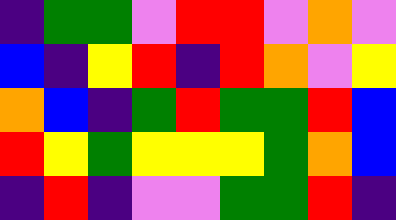[["indigo", "green", "green", "violet", "red", "red", "violet", "orange", "violet"], ["blue", "indigo", "yellow", "red", "indigo", "red", "orange", "violet", "yellow"], ["orange", "blue", "indigo", "green", "red", "green", "green", "red", "blue"], ["red", "yellow", "green", "yellow", "yellow", "yellow", "green", "orange", "blue"], ["indigo", "red", "indigo", "violet", "violet", "green", "green", "red", "indigo"]]